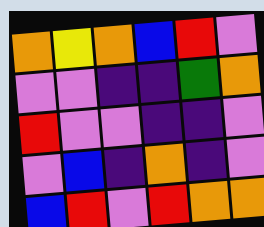[["orange", "yellow", "orange", "blue", "red", "violet"], ["violet", "violet", "indigo", "indigo", "green", "orange"], ["red", "violet", "violet", "indigo", "indigo", "violet"], ["violet", "blue", "indigo", "orange", "indigo", "violet"], ["blue", "red", "violet", "red", "orange", "orange"]]